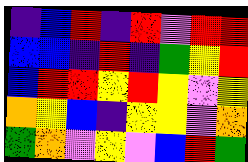[["indigo", "blue", "red", "indigo", "red", "violet", "red", "red"], ["blue", "blue", "indigo", "red", "indigo", "green", "yellow", "red"], ["blue", "red", "red", "yellow", "red", "yellow", "violet", "yellow"], ["orange", "yellow", "blue", "indigo", "yellow", "yellow", "violet", "orange"], ["green", "orange", "violet", "yellow", "violet", "blue", "red", "green"]]